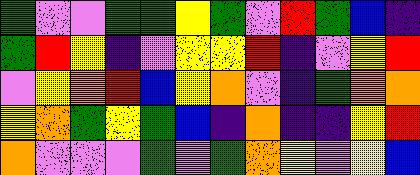[["green", "violet", "violet", "green", "green", "yellow", "green", "violet", "red", "green", "blue", "indigo"], ["green", "red", "yellow", "indigo", "violet", "yellow", "yellow", "red", "indigo", "violet", "yellow", "red"], ["violet", "yellow", "orange", "red", "blue", "yellow", "orange", "violet", "indigo", "green", "orange", "orange"], ["yellow", "orange", "green", "yellow", "green", "blue", "indigo", "orange", "indigo", "indigo", "yellow", "red"], ["orange", "violet", "violet", "violet", "green", "violet", "green", "orange", "yellow", "violet", "yellow", "blue"]]